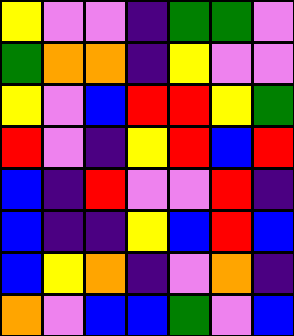[["yellow", "violet", "violet", "indigo", "green", "green", "violet"], ["green", "orange", "orange", "indigo", "yellow", "violet", "violet"], ["yellow", "violet", "blue", "red", "red", "yellow", "green"], ["red", "violet", "indigo", "yellow", "red", "blue", "red"], ["blue", "indigo", "red", "violet", "violet", "red", "indigo"], ["blue", "indigo", "indigo", "yellow", "blue", "red", "blue"], ["blue", "yellow", "orange", "indigo", "violet", "orange", "indigo"], ["orange", "violet", "blue", "blue", "green", "violet", "blue"]]